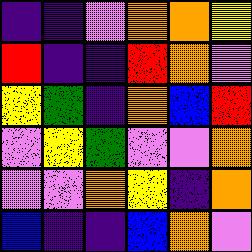[["indigo", "indigo", "violet", "orange", "orange", "yellow"], ["red", "indigo", "indigo", "red", "orange", "violet"], ["yellow", "green", "indigo", "orange", "blue", "red"], ["violet", "yellow", "green", "violet", "violet", "orange"], ["violet", "violet", "orange", "yellow", "indigo", "orange"], ["blue", "indigo", "indigo", "blue", "orange", "violet"]]